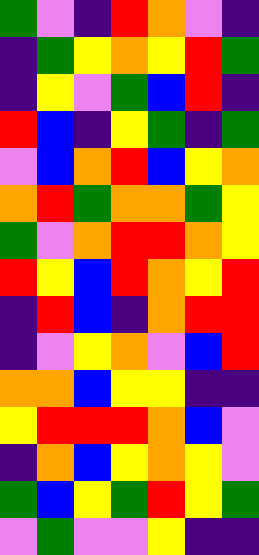[["green", "violet", "indigo", "red", "orange", "violet", "indigo"], ["indigo", "green", "yellow", "orange", "yellow", "red", "green"], ["indigo", "yellow", "violet", "green", "blue", "red", "indigo"], ["red", "blue", "indigo", "yellow", "green", "indigo", "green"], ["violet", "blue", "orange", "red", "blue", "yellow", "orange"], ["orange", "red", "green", "orange", "orange", "green", "yellow"], ["green", "violet", "orange", "red", "red", "orange", "yellow"], ["red", "yellow", "blue", "red", "orange", "yellow", "red"], ["indigo", "red", "blue", "indigo", "orange", "red", "red"], ["indigo", "violet", "yellow", "orange", "violet", "blue", "red"], ["orange", "orange", "blue", "yellow", "yellow", "indigo", "indigo"], ["yellow", "red", "red", "red", "orange", "blue", "violet"], ["indigo", "orange", "blue", "yellow", "orange", "yellow", "violet"], ["green", "blue", "yellow", "green", "red", "yellow", "green"], ["violet", "green", "violet", "violet", "yellow", "indigo", "indigo"]]